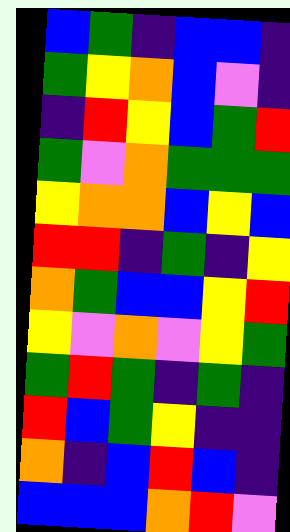[["blue", "green", "indigo", "blue", "blue", "indigo"], ["green", "yellow", "orange", "blue", "violet", "indigo"], ["indigo", "red", "yellow", "blue", "green", "red"], ["green", "violet", "orange", "green", "green", "green"], ["yellow", "orange", "orange", "blue", "yellow", "blue"], ["red", "red", "indigo", "green", "indigo", "yellow"], ["orange", "green", "blue", "blue", "yellow", "red"], ["yellow", "violet", "orange", "violet", "yellow", "green"], ["green", "red", "green", "indigo", "green", "indigo"], ["red", "blue", "green", "yellow", "indigo", "indigo"], ["orange", "indigo", "blue", "red", "blue", "indigo"], ["blue", "blue", "blue", "orange", "red", "violet"]]